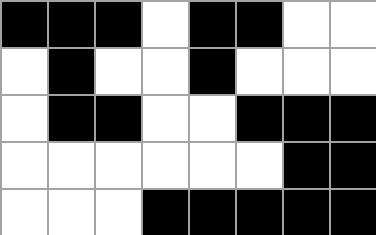[["black", "black", "black", "white", "black", "black", "white", "white"], ["white", "black", "white", "white", "black", "white", "white", "white"], ["white", "black", "black", "white", "white", "black", "black", "black"], ["white", "white", "white", "white", "white", "white", "black", "black"], ["white", "white", "white", "black", "black", "black", "black", "black"]]